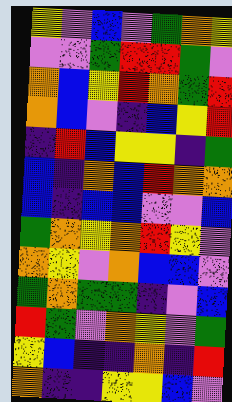[["yellow", "violet", "blue", "violet", "green", "orange", "yellow"], ["violet", "violet", "green", "red", "red", "green", "violet"], ["orange", "blue", "yellow", "red", "orange", "green", "red"], ["orange", "blue", "violet", "indigo", "blue", "yellow", "red"], ["indigo", "red", "blue", "yellow", "yellow", "indigo", "green"], ["blue", "indigo", "orange", "blue", "red", "orange", "orange"], ["blue", "indigo", "blue", "blue", "violet", "violet", "blue"], ["green", "orange", "yellow", "orange", "red", "yellow", "violet"], ["orange", "yellow", "violet", "orange", "blue", "blue", "violet"], ["green", "orange", "green", "green", "indigo", "violet", "blue"], ["red", "green", "violet", "orange", "yellow", "violet", "green"], ["yellow", "blue", "indigo", "indigo", "orange", "indigo", "red"], ["orange", "indigo", "indigo", "yellow", "yellow", "blue", "violet"]]